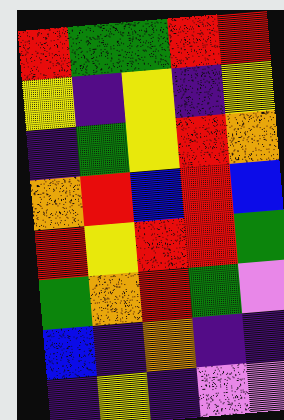[["red", "green", "green", "red", "red"], ["yellow", "indigo", "yellow", "indigo", "yellow"], ["indigo", "green", "yellow", "red", "orange"], ["orange", "red", "blue", "red", "blue"], ["red", "yellow", "red", "red", "green"], ["green", "orange", "red", "green", "violet"], ["blue", "indigo", "orange", "indigo", "indigo"], ["indigo", "yellow", "indigo", "violet", "violet"]]